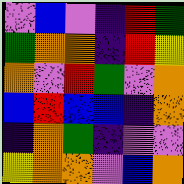[["violet", "blue", "violet", "indigo", "red", "green"], ["green", "orange", "orange", "indigo", "red", "yellow"], ["orange", "violet", "red", "green", "violet", "orange"], ["blue", "red", "blue", "blue", "indigo", "orange"], ["indigo", "orange", "green", "indigo", "violet", "violet"], ["yellow", "orange", "orange", "violet", "blue", "orange"]]